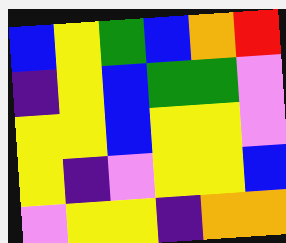[["blue", "yellow", "green", "blue", "orange", "red"], ["indigo", "yellow", "blue", "green", "green", "violet"], ["yellow", "yellow", "blue", "yellow", "yellow", "violet"], ["yellow", "indigo", "violet", "yellow", "yellow", "blue"], ["violet", "yellow", "yellow", "indigo", "orange", "orange"]]